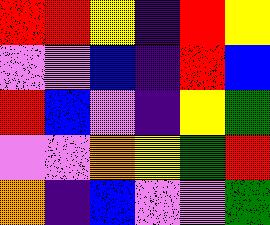[["red", "red", "yellow", "indigo", "red", "yellow"], ["violet", "violet", "blue", "indigo", "red", "blue"], ["red", "blue", "violet", "indigo", "yellow", "green"], ["violet", "violet", "orange", "yellow", "green", "red"], ["orange", "indigo", "blue", "violet", "violet", "green"]]